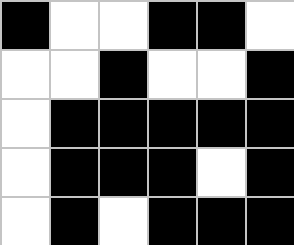[["black", "white", "white", "black", "black", "white"], ["white", "white", "black", "white", "white", "black"], ["white", "black", "black", "black", "black", "black"], ["white", "black", "black", "black", "white", "black"], ["white", "black", "white", "black", "black", "black"]]